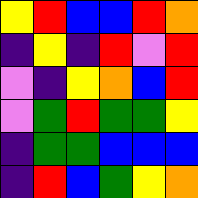[["yellow", "red", "blue", "blue", "red", "orange"], ["indigo", "yellow", "indigo", "red", "violet", "red"], ["violet", "indigo", "yellow", "orange", "blue", "red"], ["violet", "green", "red", "green", "green", "yellow"], ["indigo", "green", "green", "blue", "blue", "blue"], ["indigo", "red", "blue", "green", "yellow", "orange"]]